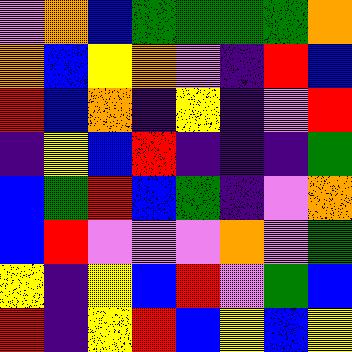[["violet", "orange", "blue", "green", "green", "green", "green", "orange"], ["orange", "blue", "yellow", "orange", "violet", "indigo", "red", "blue"], ["red", "blue", "orange", "indigo", "yellow", "indigo", "violet", "red"], ["indigo", "yellow", "blue", "red", "indigo", "indigo", "indigo", "green"], ["blue", "green", "red", "blue", "green", "indigo", "violet", "orange"], ["blue", "red", "violet", "violet", "violet", "orange", "violet", "green"], ["yellow", "indigo", "yellow", "blue", "red", "violet", "green", "blue"], ["red", "indigo", "yellow", "red", "blue", "yellow", "blue", "yellow"]]